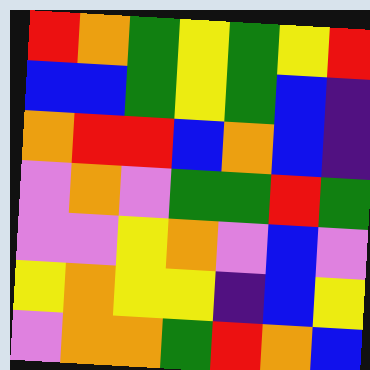[["red", "orange", "green", "yellow", "green", "yellow", "red"], ["blue", "blue", "green", "yellow", "green", "blue", "indigo"], ["orange", "red", "red", "blue", "orange", "blue", "indigo"], ["violet", "orange", "violet", "green", "green", "red", "green"], ["violet", "violet", "yellow", "orange", "violet", "blue", "violet"], ["yellow", "orange", "yellow", "yellow", "indigo", "blue", "yellow"], ["violet", "orange", "orange", "green", "red", "orange", "blue"]]